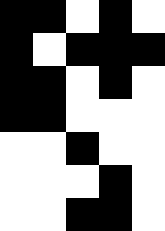[["black", "black", "white", "black", "white"], ["black", "white", "black", "black", "black"], ["black", "black", "white", "black", "white"], ["black", "black", "white", "white", "white"], ["white", "white", "black", "white", "white"], ["white", "white", "white", "black", "white"], ["white", "white", "black", "black", "white"]]